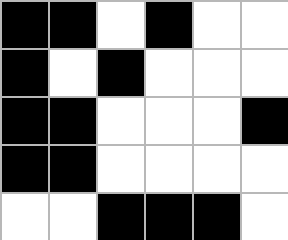[["black", "black", "white", "black", "white", "white"], ["black", "white", "black", "white", "white", "white"], ["black", "black", "white", "white", "white", "black"], ["black", "black", "white", "white", "white", "white"], ["white", "white", "black", "black", "black", "white"]]